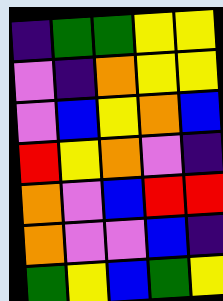[["indigo", "green", "green", "yellow", "yellow"], ["violet", "indigo", "orange", "yellow", "yellow"], ["violet", "blue", "yellow", "orange", "blue"], ["red", "yellow", "orange", "violet", "indigo"], ["orange", "violet", "blue", "red", "red"], ["orange", "violet", "violet", "blue", "indigo"], ["green", "yellow", "blue", "green", "yellow"]]